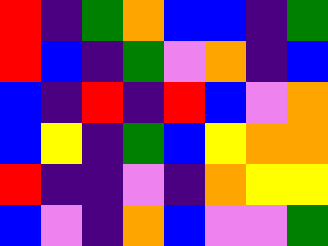[["red", "indigo", "green", "orange", "blue", "blue", "indigo", "green"], ["red", "blue", "indigo", "green", "violet", "orange", "indigo", "blue"], ["blue", "indigo", "red", "indigo", "red", "blue", "violet", "orange"], ["blue", "yellow", "indigo", "green", "blue", "yellow", "orange", "orange"], ["red", "indigo", "indigo", "violet", "indigo", "orange", "yellow", "yellow"], ["blue", "violet", "indigo", "orange", "blue", "violet", "violet", "green"]]